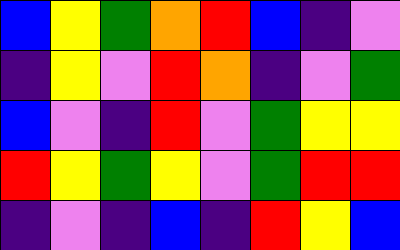[["blue", "yellow", "green", "orange", "red", "blue", "indigo", "violet"], ["indigo", "yellow", "violet", "red", "orange", "indigo", "violet", "green"], ["blue", "violet", "indigo", "red", "violet", "green", "yellow", "yellow"], ["red", "yellow", "green", "yellow", "violet", "green", "red", "red"], ["indigo", "violet", "indigo", "blue", "indigo", "red", "yellow", "blue"]]